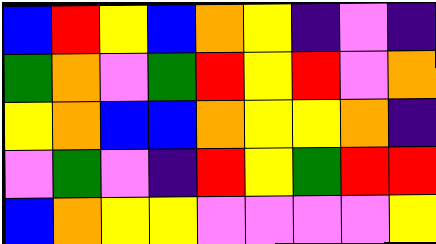[["blue", "red", "yellow", "blue", "orange", "yellow", "indigo", "violet", "indigo"], ["green", "orange", "violet", "green", "red", "yellow", "red", "violet", "orange"], ["yellow", "orange", "blue", "blue", "orange", "yellow", "yellow", "orange", "indigo"], ["violet", "green", "violet", "indigo", "red", "yellow", "green", "red", "red"], ["blue", "orange", "yellow", "yellow", "violet", "violet", "violet", "violet", "yellow"]]